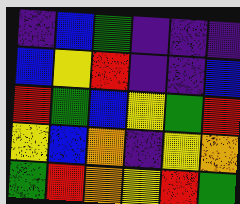[["indigo", "blue", "green", "indigo", "indigo", "indigo"], ["blue", "yellow", "red", "indigo", "indigo", "blue"], ["red", "green", "blue", "yellow", "green", "red"], ["yellow", "blue", "orange", "indigo", "yellow", "orange"], ["green", "red", "orange", "yellow", "red", "green"]]